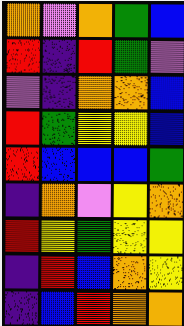[["orange", "violet", "orange", "green", "blue"], ["red", "indigo", "red", "green", "violet"], ["violet", "indigo", "orange", "orange", "blue"], ["red", "green", "yellow", "yellow", "blue"], ["red", "blue", "blue", "blue", "green"], ["indigo", "orange", "violet", "yellow", "orange"], ["red", "yellow", "green", "yellow", "yellow"], ["indigo", "red", "blue", "orange", "yellow"], ["indigo", "blue", "red", "orange", "orange"]]